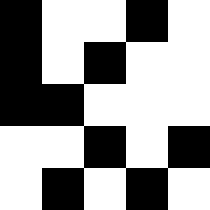[["black", "white", "white", "black", "white"], ["black", "white", "black", "white", "white"], ["black", "black", "white", "white", "white"], ["white", "white", "black", "white", "black"], ["white", "black", "white", "black", "white"]]